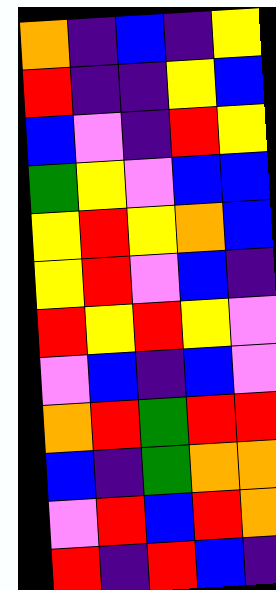[["orange", "indigo", "blue", "indigo", "yellow"], ["red", "indigo", "indigo", "yellow", "blue"], ["blue", "violet", "indigo", "red", "yellow"], ["green", "yellow", "violet", "blue", "blue"], ["yellow", "red", "yellow", "orange", "blue"], ["yellow", "red", "violet", "blue", "indigo"], ["red", "yellow", "red", "yellow", "violet"], ["violet", "blue", "indigo", "blue", "violet"], ["orange", "red", "green", "red", "red"], ["blue", "indigo", "green", "orange", "orange"], ["violet", "red", "blue", "red", "orange"], ["red", "indigo", "red", "blue", "indigo"]]